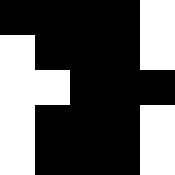[["black", "black", "black", "black", "white"], ["white", "black", "black", "black", "white"], ["white", "white", "black", "black", "black"], ["white", "black", "black", "black", "white"], ["white", "black", "black", "black", "white"]]